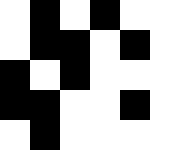[["white", "black", "white", "black", "white", "white"], ["white", "black", "black", "white", "black", "white"], ["black", "white", "black", "white", "white", "white"], ["black", "black", "white", "white", "black", "white"], ["white", "black", "white", "white", "white", "white"]]